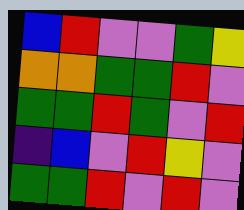[["blue", "red", "violet", "violet", "green", "yellow"], ["orange", "orange", "green", "green", "red", "violet"], ["green", "green", "red", "green", "violet", "red"], ["indigo", "blue", "violet", "red", "yellow", "violet"], ["green", "green", "red", "violet", "red", "violet"]]